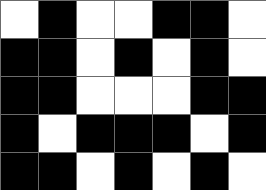[["white", "black", "white", "white", "black", "black", "white"], ["black", "black", "white", "black", "white", "black", "white"], ["black", "black", "white", "white", "white", "black", "black"], ["black", "white", "black", "black", "black", "white", "black"], ["black", "black", "white", "black", "white", "black", "white"]]